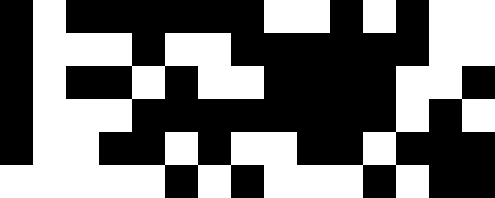[["black", "white", "black", "black", "black", "black", "black", "black", "white", "white", "black", "white", "black", "white", "white"], ["black", "white", "white", "white", "black", "white", "white", "black", "black", "black", "black", "black", "black", "white", "white"], ["black", "white", "black", "black", "white", "black", "white", "white", "black", "black", "black", "black", "white", "white", "black"], ["black", "white", "white", "white", "black", "black", "black", "black", "black", "black", "black", "black", "white", "black", "white"], ["black", "white", "white", "black", "black", "white", "black", "white", "white", "black", "black", "white", "black", "black", "black"], ["white", "white", "white", "white", "white", "black", "white", "black", "white", "white", "white", "black", "white", "black", "black"]]